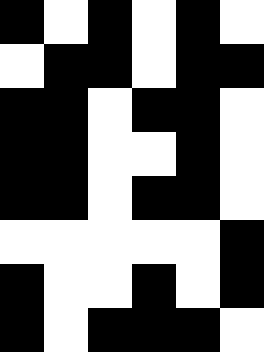[["black", "white", "black", "white", "black", "white"], ["white", "black", "black", "white", "black", "black"], ["black", "black", "white", "black", "black", "white"], ["black", "black", "white", "white", "black", "white"], ["black", "black", "white", "black", "black", "white"], ["white", "white", "white", "white", "white", "black"], ["black", "white", "white", "black", "white", "black"], ["black", "white", "black", "black", "black", "white"]]